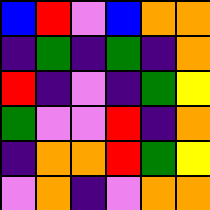[["blue", "red", "violet", "blue", "orange", "orange"], ["indigo", "green", "indigo", "green", "indigo", "orange"], ["red", "indigo", "violet", "indigo", "green", "yellow"], ["green", "violet", "violet", "red", "indigo", "orange"], ["indigo", "orange", "orange", "red", "green", "yellow"], ["violet", "orange", "indigo", "violet", "orange", "orange"]]